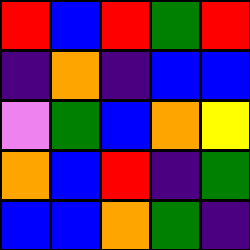[["red", "blue", "red", "green", "red"], ["indigo", "orange", "indigo", "blue", "blue"], ["violet", "green", "blue", "orange", "yellow"], ["orange", "blue", "red", "indigo", "green"], ["blue", "blue", "orange", "green", "indigo"]]